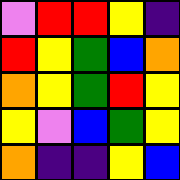[["violet", "red", "red", "yellow", "indigo"], ["red", "yellow", "green", "blue", "orange"], ["orange", "yellow", "green", "red", "yellow"], ["yellow", "violet", "blue", "green", "yellow"], ["orange", "indigo", "indigo", "yellow", "blue"]]